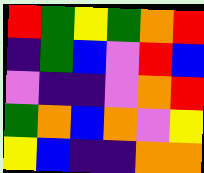[["red", "green", "yellow", "green", "orange", "red"], ["indigo", "green", "blue", "violet", "red", "blue"], ["violet", "indigo", "indigo", "violet", "orange", "red"], ["green", "orange", "blue", "orange", "violet", "yellow"], ["yellow", "blue", "indigo", "indigo", "orange", "orange"]]